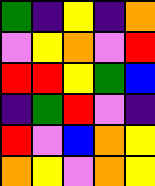[["green", "indigo", "yellow", "indigo", "orange"], ["violet", "yellow", "orange", "violet", "red"], ["red", "red", "yellow", "green", "blue"], ["indigo", "green", "red", "violet", "indigo"], ["red", "violet", "blue", "orange", "yellow"], ["orange", "yellow", "violet", "orange", "yellow"]]